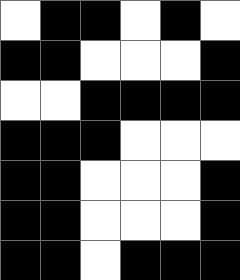[["white", "black", "black", "white", "black", "white"], ["black", "black", "white", "white", "white", "black"], ["white", "white", "black", "black", "black", "black"], ["black", "black", "black", "white", "white", "white"], ["black", "black", "white", "white", "white", "black"], ["black", "black", "white", "white", "white", "black"], ["black", "black", "white", "black", "black", "black"]]